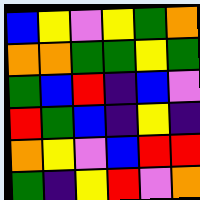[["blue", "yellow", "violet", "yellow", "green", "orange"], ["orange", "orange", "green", "green", "yellow", "green"], ["green", "blue", "red", "indigo", "blue", "violet"], ["red", "green", "blue", "indigo", "yellow", "indigo"], ["orange", "yellow", "violet", "blue", "red", "red"], ["green", "indigo", "yellow", "red", "violet", "orange"]]